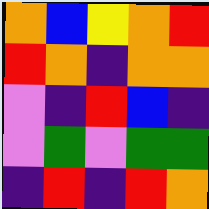[["orange", "blue", "yellow", "orange", "red"], ["red", "orange", "indigo", "orange", "orange"], ["violet", "indigo", "red", "blue", "indigo"], ["violet", "green", "violet", "green", "green"], ["indigo", "red", "indigo", "red", "orange"]]